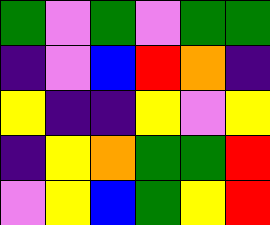[["green", "violet", "green", "violet", "green", "green"], ["indigo", "violet", "blue", "red", "orange", "indigo"], ["yellow", "indigo", "indigo", "yellow", "violet", "yellow"], ["indigo", "yellow", "orange", "green", "green", "red"], ["violet", "yellow", "blue", "green", "yellow", "red"]]